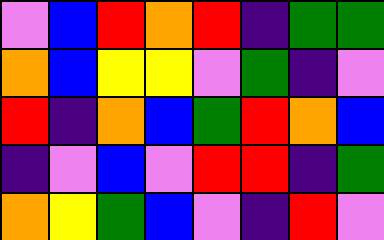[["violet", "blue", "red", "orange", "red", "indigo", "green", "green"], ["orange", "blue", "yellow", "yellow", "violet", "green", "indigo", "violet"], ["red", "indigo", "orange", "blue", "green", "red", "orange", "blue"], ["indigo", "violet", "blue", "violet", "red", "red", "indigo", "green"], ["orange", "yellow", "green", "blue", "violet", "indigo", "red", "violet"]]